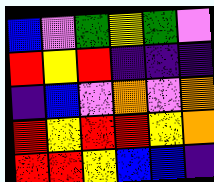[["blue", "violet", "green", "yellow", "green", "violet"], ["red", "yellow", "red", "indigo", "indigo", "indigo"], ["indigo", "blue", "violet", "orange", "violet", "orange"], ["red", "yellow", "red", "red", "yellow", "orange"], ["red", "red", "yellow", "blue", "blue", "indigo"]]